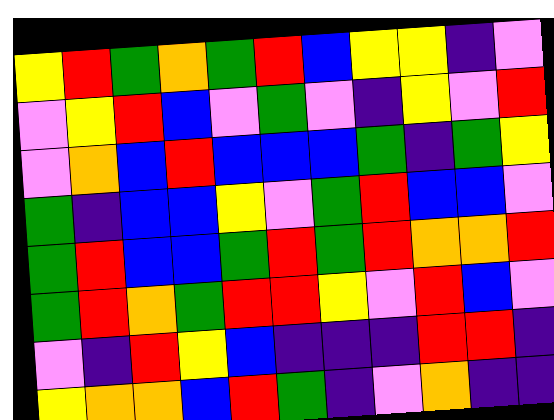[["yellow", "red", "green", "orange", "green", "red", "blue", "yellow", "yellow", "indigo", "violet"], ["violet", "yellow", "red", "blue", "violet", "green", "violet", "indigo", "yellow", "violet", "red"], ["violet", "orange", "blue", "red", "blue", "blue", "blue", "green", "indigo", "green", "yellow"], ["green", "indigo", "blue", "blue", "yellow", "violet", "green", "red", "blue", "blue", "violet"], ["green", "red", "blue", "blue", "green", "red", "green", "red", "orange", "orange", "red"], ["green", "red", "orange", "green", "red", "red", "yellow", "violet", "red", "blue", "violet"], ["violet", "indigo", "red", "yellow", "blue", "indigo", "indigo", "indigo", "red", "red", "indigo"], ["yellow", "orange", "orange", "blue", "red", "green", "indigo", "violet", "orange", "indigo", "indigo"]]